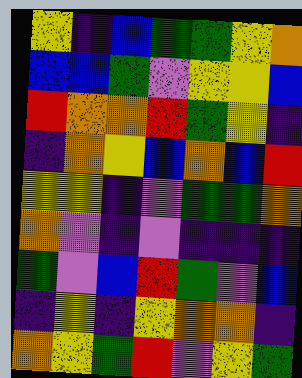[["yellow", "indigo", "blue", "green", "green", "yellow", "orange"], ["blue", "blue", "green", "violet", "yellow", "yellow", "blue"], ["red", "orange", "orange", "red", "green", "yellow", "indigo"], ["indigo", "orange", "yellow", "blue", "orange", "blue", "red"], ["yellow", "yellow", "indigo", "violet", "green", "green", "orange"], ["orange", "violet", "indigo", "violet", "indigo", "indigo", "indigo"], ["green", "violet", "blue", "red", "green", "violet", "blue"], ["indigo", "yellow", "indigo", "yellow", "orange", "orange", "indigo"], ["orange", "yellow", "green", "red", "violet", "yellow", "green"]]